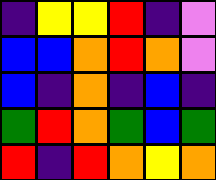[["indigo", "yellow", "yellow", "red", "indigo", "violet"], ["blue", "blue", "orange", "red", "orange", "violet"], ["blue", "indigo", "orange", "indigo", "blue", "indigo"], ["green", "red", "orange", "green", "blue", "green"], ["red", "indigo", "red", "orange", "yellow", "orange"]]